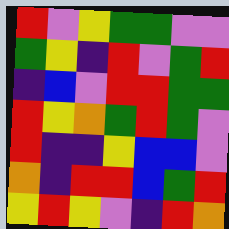[["red", "violet", "yellow", "green", "green", "violet", "violet"], ["green", "yellow", "indigo", "red", "violet", "green", "red"], ["indigo", "blue", "violet", "red", "red", "green", "green"], ["red", "yellow", "orange", "green", "red", "green", "violet"], ["red", "indigo", "indigo", "yellow", "blue", "blue", "violet"], ["orange", "indigo", "red", "red", "blue", "green", "red"], ["yellow", "red", "yellow", "violet", "indigo", "red", "orange"]]